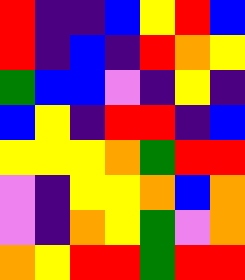[["red", "indigo", "indigo", "blue", "yellow", "red", "blue"], ["red", "indigo", "blue", "indigo", "red", "orange", "yellow"], ["green", "blue", "blue", "violet", "indigo", "yellow", "indigo"], ["blue", "yellow", "indigo", "red", "red", "indigo", "blue"], ["yellow", "yellow", "yellow", "orange", "green", "red", "red"], ["violet", "indigo", "yellow", "yellow", "orange", "blue", "orange"], ["violet", "indigo", "orange", "yellow", "green", "violet", "orange"], ["orange", "yellow", "red", "red", "green", "red", "red"]]